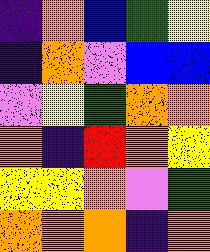[["indigo", "orange", "blue", "green", "yellow"], ["indigo", "orange", "violet", "blue", "blue"], ["violet", "yellow", "green", "orange", "orange"], ["orange", "indigo", "red", "orange", "yellow"], ["yellow", "yellow", "orange", "violet", "green"], ["orange", "orange", "orange", "indigo", "orange"]]